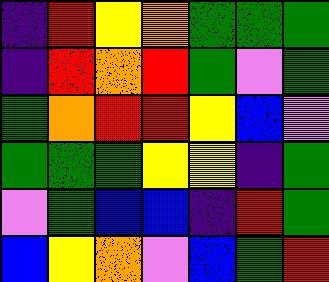[["indigo", "red", "yellow", "orange", "green", "green", "green"], ["indigo", "red", "orange", "red", "green", "violet", "green"], ["green", "orange", "red", "red", "yellow", "blue", "violet"], ["green", "green", "green", "yellow", "yellow", "indigo", "green"], ["violet", "green", "blue", "blue", "indigo", "red", "green"], ["blue", "yellow", "orange", "violet", "blue", "green", "red"]]